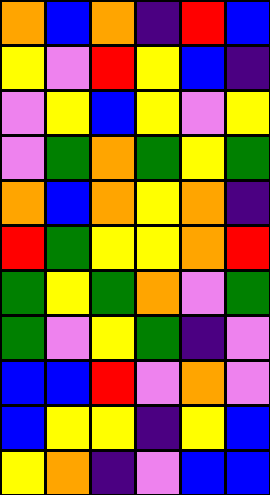[["orange", "blue", "orange", "indigo", "red", "blue"], ["yellow", "violet", "red", "yellow", "blue", "indigo"], ["violet", "yellow", "blue", "yellow", "violet", "yellow"], ["violet", "green", "orange", "green", "yellow", "green"], ["orange", "blue", "orange", "yellow", "orange", "indigo"], ["red", "green", "yellow", "yellow", "orange", "red"], ["green", "yellow", "green", "orange", "violet", "green"], ["green", "violet", "yellow", "green", "indigo", "violet"], ["blue", "blue", "red", "violet", "orange", "violet"], ["blue", "yellow", "yellow", "indigo", "yellow", "blue"], ["yellow", "orange", "indigo", "violet", "blue", "blue"]]